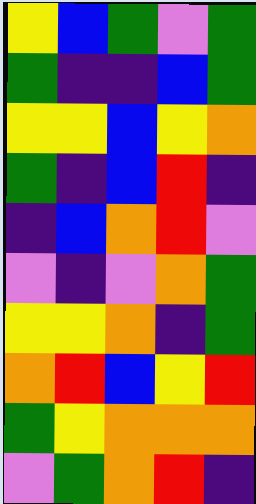[["yellow", "blue", "green", "violet", "green"], ["green", "indigo", "indigo", "blue", "green"], ["yellow", "yellow", "blue", "yellow", "orange"], ["green", "indigo", "blue", "red", "indigo"], ["indigo", "blue", "orange", "red", "violet"], ["violet", "indigo", "violet", "orange", "green"], ["yellow", "yellow", "orange", "indigo", "green"], ["orange", "red", "blue", "yellow", "red"], ["green", "yellow", "orange", "orange", "orange"], ["violet", "green", "orange", "red", "indigo"]]